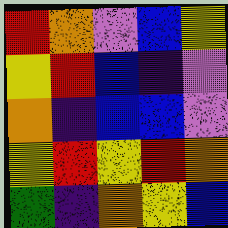[["red", "orange", "violet", "blue", "yellow"], ["yellow", "red", "blue", "indigo", "violet"], ["orange", "indigo", "blue", "blue", "violet"], ["yellow", "red", "yellow", "red", "orange"], ["green", "indigo", "orange", "yellow", "blue"]]